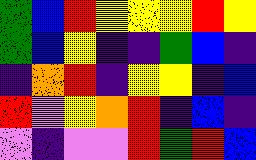[["green", "blue", "red", "yellow", "yellow", "yellow", "red", "yellow"], ["green", "blue", "yellow", "indigo", "indigo", "green", "blue", "indigo"], ["indigo", "orange", "red", "indigo", "yellow", "yellow", "indigo", "blue"], ["red", "violet", "yellow", "orange", "red", "indigo", "blue", "indigo"], ["violet", "indigo", "violet", "violet", "red", "green", "red", "blue"]]